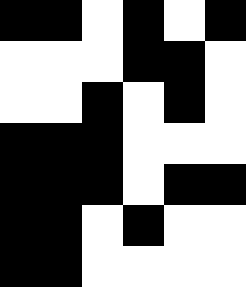[["black", "black", "white", "black", "white", "black"], ["white", "white", "white", "black", "black", "white"], ["white", "white", "black", "white", "black", "white"], ["black", "black", "black", "white", "white", "white"], ["black", "black", "black", "white", "black", "black"], ["black", "black", "white", "black", "white", "white"], ["black", "black", "white", "white", "white", "white"]]